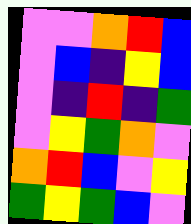[["violet", "violet", "orange", "red", "blue"], ["violet", "blue", "indigo", "yellow", "blue"], ["violet", "indigo", "red", "indigo", "green"], ["violet", "yellow", "green", "orange", "violet"], ["orange", "red", "blue", "violet", "yellow"], ["green", "yellow", "green", "blue", "violet"]]